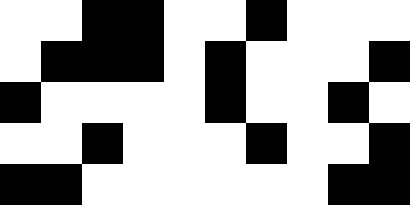[["white", "white", "black", "black", "white", "white", "black", "white", "white", "white"], ["white", "black", "black", "black", "white", "black", "white", "white", "white", "black"], ["black", "white", "white", "white", "white", "black", "white", "white", "black", "white"], ["white", "white", "black", "white", "white", "white", "black", "white", "white", "black"], ["black", "black", "white", "white", "white", "white", "white", "white", "black", "black"]]